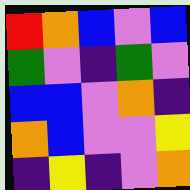[["red", "orange", "blue", "violet", "blue"], ["green", "violet", "indigo", "green", "violet"], ["blue", "blue", "violet", "orange", "indigo"], ["orange", "blue", "violet", "violet", "yellow"], ["indigo", "yellow", "indigo", "violet", "orange"]]